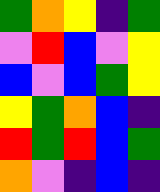[["green", "orange", "yellow", "indigo", "green"], ["violet", "red", "blue", "violet", "yellow"], ["blue", "violet", "blue", "green", "yellow"], ["yellow", "green", "orange", "blue", "indigo"], ["red", "green", "red", "blue", "green"], ["orange", "violet", "indigo", "blue", "indigo"]]